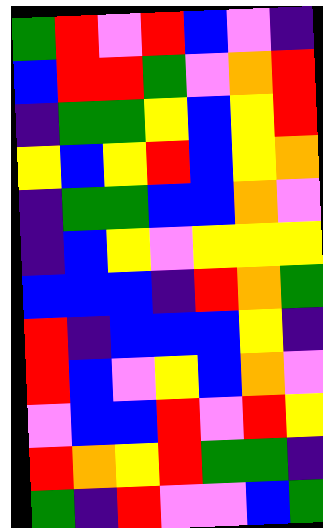[["green", "red", "violet", "red", "blue", "violet", "indigo"], ["blue", "red", "red", "green", "violet", "orange", "red"], ["indigo", "green", "green", "yellow", "blue", "yellow", "red"], ["yellow", "blue", "yellow", "red", "blue", "yellow", "orange"], ["indigo", "green", "green", "blue", "blue", "orange", "violet"], ["indigo", "blue", "yellow", "violet", "yellow", "yellow", "yellow"], ["blue", "blue", "blue", "indigo", "red", "orange", "green"], ["red", "indigo", "blue", "blue", "blue", "yellow", "indigo"], ["red", "blue", "violet", "yellow", "blue", "orange", "violet"], ["violet", "blue", "blue", "red", "violet", "red", "yellow"], ["red", "orange", "yellow", "red", "green", "green", "indigo"], ["green", "indigo", "red", "violet", "violet", "blue", "green"]]